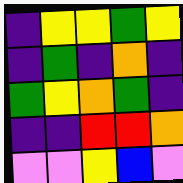[["indigo", "yellow", "yellow", "green", "yellow"], ["indigo", "green", "indigo", "orange", "indigo"], ["green", "yellow", "orange", "green", "indigo"], ["indigo", "indigo", "red", "red", "orange"], ["violet", "violet", "yellow", "blue", "violet"]]